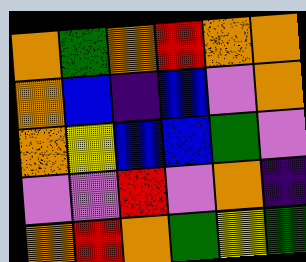[["orange", "green", "orange", "red", "orange", "orange"], ["orange", "blue", "indigo", "blue", "violet", "orange"], ["orange", "yellow", "blue", "blue", "green", "violet"], ["violet", "violet", "red", "violet", "orange", "indigo"], ["orange", "red", "orange", "green", "yellow", "green"]]